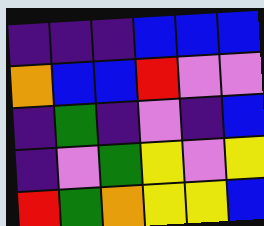[["indigo", "indigo", "indigo", "blue", "blue", "blue"], ["orange", "blue", "blue", "red", "violet", "violet"], ["indigo", "green", "indigo", "violet", "indigo", "blue"], ["indigo", "violet", "green", "yellow", "violet", "yellow"], ["red", "green", "orange", "yellow", "yellow", "blue"]]